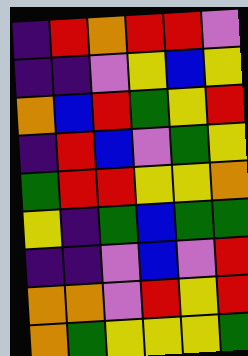[["indigo", "red", "orange", "red", "red", "violet"], ["indigo", "indigo", "violet", "yellow", "blue", "yellow"], ["orange", "blue", "red", "green", "yellow", "red"], ["indigo", "red", "blue", "violet", "green", "yellow"], ["green", "red", "red", "yellow", "yellow", "orange"], ["yellow", "indigo", "green", "blue", "green", "green"], ["indigo", "indigo", "violet", "blue", "violet", "red"], ["orange", "orange", "violet", "red", "yellow", "red"], ["orange", "green", "yellow", "yellow", "yellow", "green"]]